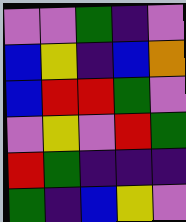[["violet", "violet", "green", "indigo", "violet"], ["blue", "yellow", "indigo", "blue", "orange"], ["blue", "red", "red", "green", "violet"], ["violet", "yellow", "violet", "red", "green"], ["red", "green", "indigo", "indigo", "indigo"], ["green", "indigo", "blue", "yellow", "violet"]]